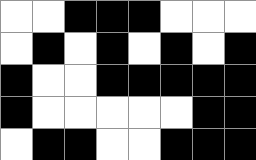[["white", "white", "black", "black", "black", "white", "white", "white"], ["white", "black", "white", "black", "white", "black", "white", "black"], ["black", "white", "white", "black", "black", "black", "black", "black"], ["black", "white", "white", "white", "white", "white", "black", "black"], ["white", "black", "black", "white", "white", "black", "black", "black"]]